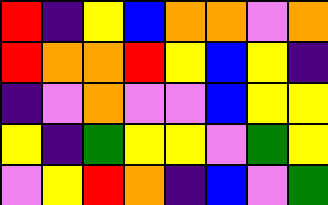[["red", "indigo", "yellow", "blue", "orange", "orange", "violet", "orange"], ["red", "orange", "orange", "red", "yellow", "blue", "yellow", "indigo"], ["indigo", "violet", "orange", "violet", "violet", "blue", "yellow", "yellow"], ["yellow", "indigo", "green", "yellow", "yellow", "violet", "green", "yellow"], ["violet", "yellow", "red", "orange", "indigo", "blue", "violet", "green"]]